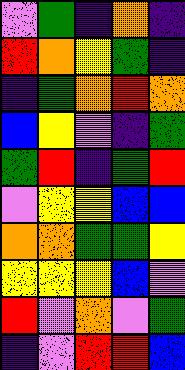[["violet", "green", "indigo", "orange", "indigo"], ["red", "orange", "yellow", "green", "indigo"], ["indigo", "green", "orange", "red", "orange"], ["blue", "yellow", "violet", "indigo", "green"], ["green", "red", "indigo", "green", "red"], ["violet", "yellow", "yellow", "blue", "blue"], ["orange", "orange", "green", "green", "yellow"], ["yellow", "yellow", "yellow", "blue", "violet"], ["red", "violet", "orange", "violet", "green"], ["indigo", "violet", "red", "red", "blue"]]